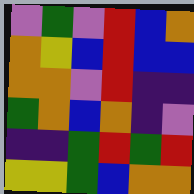[["violet", "green", "violet", "red", "blue", "orange"], ["orange", "yellow", "blue", "red", "blue", "blue"], ["orange", "orange", "violet", "red", "indigo", "indigo"], ["green", "orange", "blue", "orange", "indigo", "violet"], ["indigo", "indigo", "green", "red", "green", "red"], ["yellow", "yellow", "green", "blue", "orange", "orange"]]